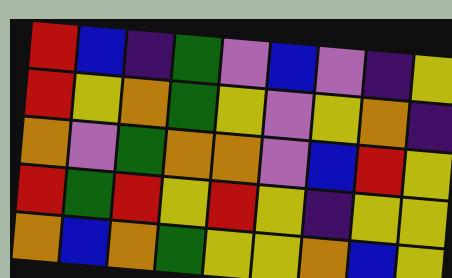[["red", "blue", "indigo", "green", "violet", "blue", "violet", "indigo", "yellow"], ["red", "yellow", "orange", "green", "yellow", "violet", "yellow", "orange", "indigo"], ["orange", "violet", "green", "orange", "orange", "violet", "blue", "red", "yellow"], ["red", "green", "red", "yellow", "red", "yellow", "indigo", "yellow", "yellow"], ["orange", "blue", "orange", "green", "yellow", "yellow", "orange", "blue", "yellow"]]